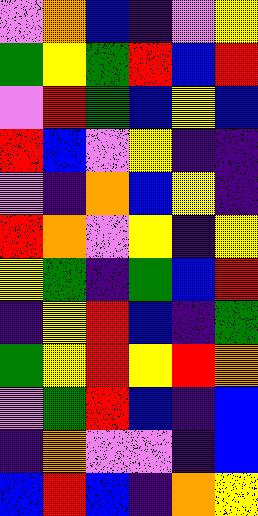[["violet", "orange", "blue", "indigo", "violet", "yellow"], ["green", "yellow", "green", "red", "blue", "red"], ["violet", "red", "green", "blue", "yellow", "blue"], ["red", "blue", "violet", "yellow", "indigo", "indigo"], ["violet", "indigo", "orange", "blue", "yellow", "indigo"], ["red", "orange", "violet", "yellow", "indigo", "yellow"], ["yellow", "green", "indigo", "green", "blue", "red"], ["indigo", "yellow", "red", "blue", "indigo", "green"], ["green", "yellow", "red", "yellow", "red", "orange"], ["violet", "green", "red", "blue", "indigo", "blue"], ["indigo", "orange", "violet", "violet", "indigo", "blue"], ["blue", "red", "blue", "indigo", "orange", "yellow"]]